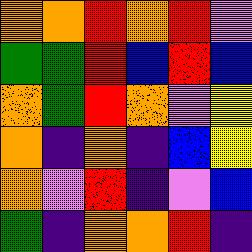[["orange", "orange", "red", "orange", "red", "violet"], ["green", "green", "red", "blue", "red", "blue"], ["orange", "green", "red", "orange", "violet", "yellow"], ["orange", "indigo", "orange", "indigo", "blue", "yellow"], ["orange", "violet", "red", "indigo", "violet", "blue"], ["green", "indigo", "orange", "orange", "red", "indigo"]]